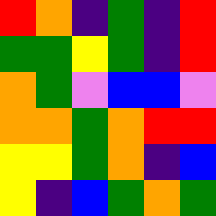[["red", "orange", "indigo", "green", "indigo", "red"], ["green", "green", "yellow", "green", "indigo", "red"], ["orange", "green", "violet", "blue", "blue", "violet"], ["orange", "orange", "green", "orange", "red", "red"], ["yellow", "yellow", "green", "orange", "indigo", "blue"], ["yellow", "indigo", "blue", "green", "orange", "green"]]